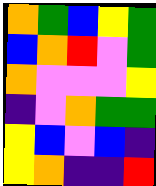[["orange", "green", "blue", "yellow", "green"], ["blue", "orange", "red", "violet", "green"], ["orange", "violet", "violet", "violet", "yellow"], ["indigo", "violet", "orange", "green", "green"], ["yellow", "blue", "violet", "blue", "indigo"], ["yellow", "orange", "indigo", "indigo", "red"]]